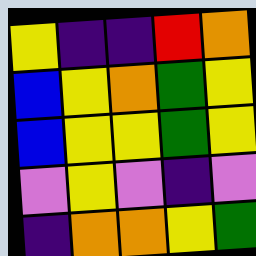[["yellow", "indigo", "indigo", "red", "orange"], ["blue", "yellow", "orange", "green", "yellow"], ["blue", "yellow", "yellow", "green", "yellow"], ["violet", "yellow", "violet", "indigo", "violet"], ["indigo", "orange", "orange", "yellow", "green"]]